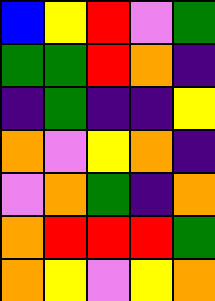[["blue", "yellow", "red", "violet", "green"], ["green", "green", "red", "orange", "indigo"], ["indigo", "green", "indigo", "indigo", "yellow"], ["orange", "violet", "yellow", "orange", "indigo"], ["violet", "orange", "green", "indigo", "orange"], ["orange", "red", "red", "red", "green"], ["orange", "yellow", "violet", "yellow", "orange"]]